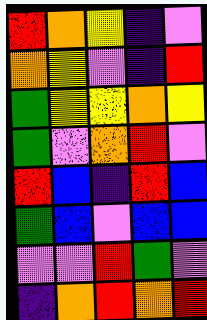[["red", "orange", "yellow", "indigo", "violet"], ["orange", "yellow", "violet", "indigo", "red"], ["green", "yellow", "yellow", "orange", "yellow"], ["green", "violet", "orange", "red", "violet"], ["red", "blue", "indigo", "red", "blue"], ["green", "blue", "violet", "blue", "blue"], ["violet", "violet", "red", "green", "violet"], ["indigo", "orange", "red", "orange", "red"]]